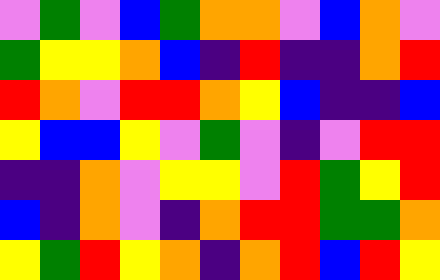[["violet", "green", "violet", "blue", "green", "orange", "orange", "violet", "blue", "orange", "violet"], ["green", "yellow", "yellow", "orange", "blue", "indigo", "red", "indigo", "indigo", "orange", "red"], ["red", "orange", "violet", "red", "red", "orange", "yellow", "blue", "indigo", "indigo", "blue"], ["yellow", "blue", "blue", "yellow", "violet", "green", "violet", "indigo", "violet", "red", "red"], ["indigo", "indigo", "orange", "violet", "yellow", "yellow", "violet", "red", "green", "yellow", "red"], ["blue", "indigo", "orange", "violet", "indigo", "orange", "red", "red", "green", "green", "orange"], ["yellow", "green", "red", "yellow", "orange", "indigo", "orange", "red", "blue", "red", "yellow"]]